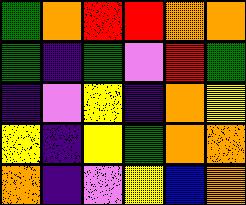[["green", "orange", "red", "red", "orange", "orange"], ["green", "indigo", "green", "violet", "red", "green"], ["indigo", "violet", "yellow", "indigo", "orange", "yellow"], ["yellow", "indigo", "yellow", "green", "orange", "orange"], ["orange", "indigo", "violet", "yellow", "blue", "orange"]]